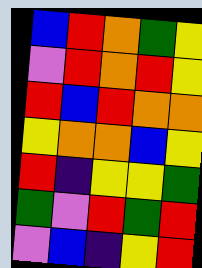[["blue", "red", "orange", "green", "yellow"], ["violet", "red", "orange", "red", "yellow"], ["red", "blue", "red", "orange", "orange"], ["yellow", "orange", "orange", "blue", "yellow"], ["red", "indigo", "yellow", "yellow", "green"], ["green", "violet", "red", "green", "red"], ["violet", "blue", "indigo", "yellow", "red"]]